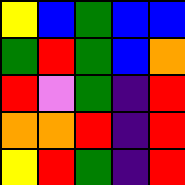[["yellow", "blue", "green", "blue", "blue"], ["green", "red", "green", "blue", "orange"], ["red", "violet", "green", "indigo", "red"], ["orange", "orange", "red", "indigo", "red"], ["yellow", "red", "green", "indigo", "red"]]